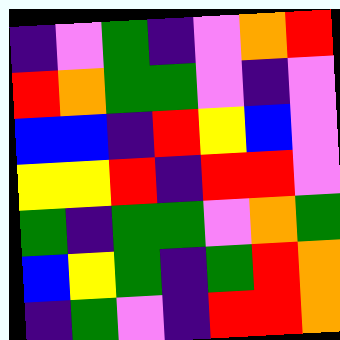[["indigo", "violet", "green", "indigo", "violet", "orange", "red"], ["red", "orange", "green", "green", "violet", "indigo", "violet"], ["blue", "blue", "indigo", "red", "yellow", "blue", "violet"], ["yellow", "yellow", "red", "indigo", "red", "red", "violet"], ["green", "indigo", "green", "green", "violet", "orange", "green"], ["blue", "yellow", "green", "indigo", "green", "red", "orange"], ["indigo", "green", "violet", "indigo", "red", "red", "orange"]]